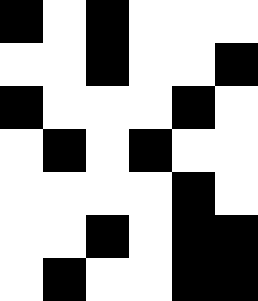[["black", "white", "black", "white", "white", "white"], ["white", "white", "black", "white", "white", "black"], ["black", "white", "white", "white", "black", "white"], ["white", "black", "white", "black", "white", "white"], ["white", "white", "white", "white", "black", "white"], ["white", "white", "black", "white", "black", "black"], ["white", "black", "white", "white", "black", "black"]]